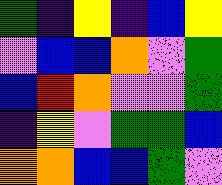[["green", "indigo", "yellow", "indigo", "blue", "yellow"], ["violet", "blue", "blue", "orange", "violet", "green"], ["blue", "red", "orange", "violet", "violet", "green"], ["indigo", "yellow", "violet", "green", "green", "blue"], ["orange", "orange", "blue", "blue", "green", "violet"]]